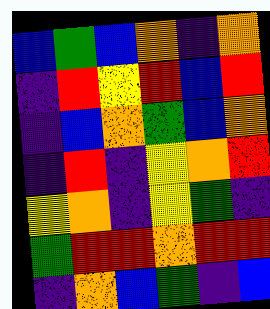[["blue", "green", "blue", "orange", "indigo", "orange"], ["indigo", "red", "yellow", "red", "blue", "red"], ["indigo", "blue", "orange", "green", "blue", "orange"], ["indigo", "red", "indigo", "yellow", "orange", "red"], ["yellow", "orange", "indigo", "yellow", "green", "indigo"], ["green", "red", "red", "orange", "red", "red"], ["indigo", "orange", "blue", "green", "indigo", "blue"]]